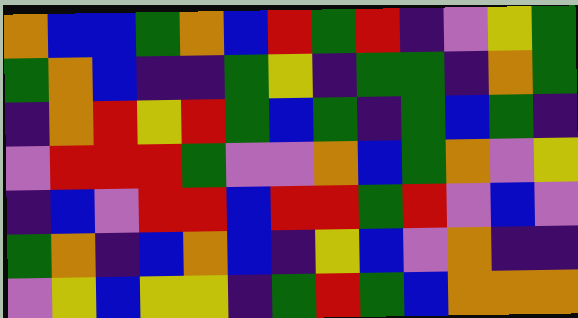[["orange", "blue", "blue", "green", "orange", "blue", "red", "green", "red", "indigo", "violet", "yellow", "green"], ["green", "orange", "blue", "indigo", "indigo", "green", "yellow", "indigo", "green", "green", "indigo", "orange", "green"], ["indigo", "orange", "red", "yellow", "red", "green", "blue", "green", "indigo", "green", "blue", "green", "indigo"], ["violet", "red", "red", "red", "green", "violet", "violet", "orange", "blue", "green", "orange", "violet", "yellow"], ["indigo", "blue", "violet", "red", "red", "blue", "red", "red", "green", "red", "violet", "blue", "violet"], ["green", "orange", "indigo", "blue", "orange", "blue", "indigo", "yellow", "blue", "violet", "orange", "indigo", "indigo"], ["violet", "yellow", "blue", "yellow", "yellow", "indigo", "green", "red", "green", "blue", "orange", "orange", "orange"]]